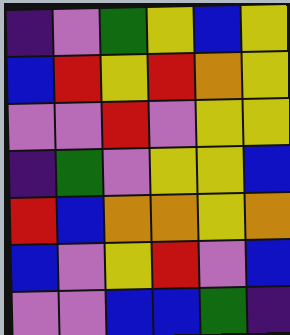[["indigo", "violet", "green", "yellow", "blue", "yellow"], ["blue", "red", "yellow", "red", "orange", "yellow"], ["violet", "violet", "red", "violet", "yellow", "yellow"], ["indigo", "green", "violet", "yellow", "yellow", "blue"], ["red", "blue", "orange", "orange", "yellow", "orange"], ["blue", "violet", "yellow", "red", "violet", "blue"], ["violet", "violet", "blue", "blue", "green", "indigo"]]